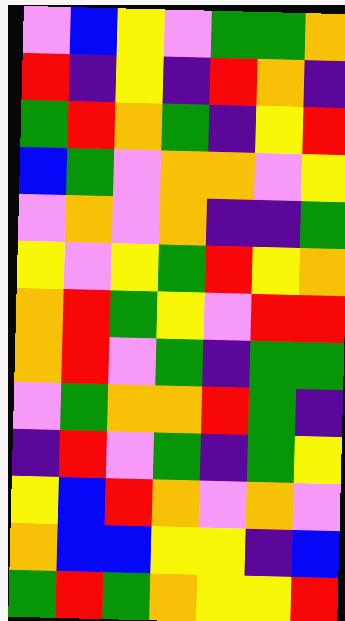[["violet", "blue", "yellow", "violet", "green", "green", "orange"], ["red", "indigo", "yellow", "indigo", "red", "orange", "indigo"], ["green", "red", "orange", "green", "indigo", "yellow", "red"], ["blue", "green", "violet", "orange", "orange", "violet", "yellow"], ["violet", "orange", "violet", "orange", "indigo", "indigo", "green"], ["yellow", "violet", "yellow", "green", "red", "yellow", "orange"], ["orange", "red", "green", "yellow", "violet", "red", "red"], ["orange", "red", "violet", "green", "indigo", "green", "green"], ["violet", "green", "orange", "orange", "red", "green", "indigo"], ["indigo", "red", "violet", "green", "indigo", "green", "yellow"], ["yellow", "blue", "red", "orange", "violet", "orange", "violet"], ["orange", "blue", "blue", "yellow", "yellow", "indigo", "blue"], ["green", "red", "green", "orange", "yellow", "yellow", "red"]]